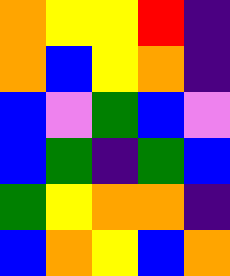[["orange", "yellow", "yellow", "red", "indigo"], ["orange", "blue", "yellow", "orange", "indigo"], ["blue", "violet", "green", "blue", "violet"], ["blue", "green", "indigo", "green", "blue"], ["green", "yellow", "orange", "orange", "indigo"], ["blue", "orange", "yellow", "blue", "orange"]]